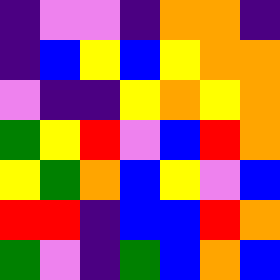[["indigo", "violet", "violet", "indigo", "orange", "orange", "indigo"], ["indigo", "blue", "yellow", "blue", "yellow", "orange", "orange"], ["violet", "indigo", "indigo", "yellow", "orange", "yellow", "orange"], ["green", "yellow", "red", "violet", "blue", "red", "orange"], ["yellow", "green", "orange", "blue", "yellow", "violet", "blue"], ["red", "red", "indigo", "blue", "blue", "red", "orange"], ["green", "violet", "indigo", "green", "blue", "orange", "blue"]]